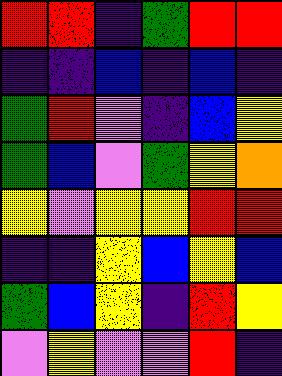[["red", "red", "indigo", "green", "red", "red"], ["indigo", "indigo", "blue", "indigo", "blue", "indigo"], ["green", "red", "violet", "indigo", "blue", "yellow"], ["green", "blue", "violet", "green", "yellow", "orange"], ["yellow", "violet", "yellow", "yellow", "red", "red"], ["indigo", "indigo", "yellow", "blue", "yellow", "blue"], ["green", "blue", "yellow", "indigo", "red", "yellow"], ["violet", "yellow", "violet", "violet", "red", "indigo"]]